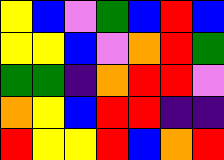[["yellow", "blue", "violet", "green", "blue", "red", "blue"], ["yellow", "yellow", "blue", "violet", "orange", "red", "green"], ["green", "green", "indigo", "orange", "red", "red", "violet"], ["orange", "yellow", "blue", "red", "red", "indigo", "indigo"], ["red", "yellow", "yellow", "red", "blue", "orange", "red"]]